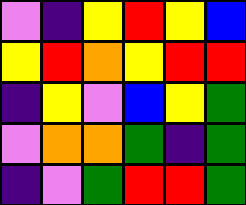[["violet", "indigo", "yellow", "red", "yellow", "blue"], ["yellow", "red", "orange", "yellow", "red", "red"], ["indigo", "yellow", "violet", "blue", "yellow", "green"], ["violet", "orange", "orange", "green", "indigo", "green"], ["indigo", "violet", "green", "red", "red", "green"]]